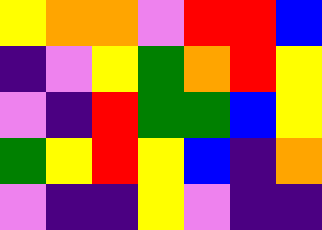[["yellow", "orange", "orange", "violet", "red", "red", "blue"], ["indigo", "violet", "yellow", "green", "orange", "red", "yellow"], ["violet", "indigo", "red", "green", "green", "blue", "yellow"], ["green", "yellow", "red", "yellow", "blue", "indigo", "orange"], ["violet", "indigo", "indigo", "yellow", "violet", "indigo", "indigo"]]